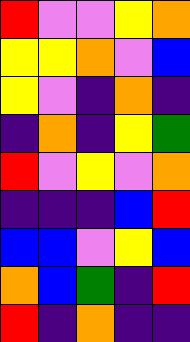[["red", "violet", "violet", "yellow", "orange"], ["yellow", "yellow", "orange", "violet", "blue"], ["yellow", "violet", "indigo", "orange", "indigo"], ["indigo", "orange", "indigo", "yellow", "green"], ["red", "violet", "yellow", "violet", "orange"], ["indigo", "indigo", "indigo", "blue", "red"], ["blue", "blue", "violet", "yellow", "blue"], ["orange", "blue", "green", "indigo", "red"], ["red", "indigo", "orange", "indigo", "indigo"]]